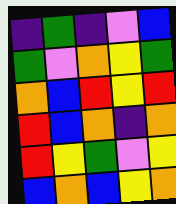[["indigo", "green", "indigo", "violet", "blue"], ["green", "violet", "orange", "yellow", "green"], ["orange", "blue", "red", "yellow", "red"], ["red", "blue", "orange", "indigo", "orange"], ["red", "yellow", "green", "violet", "yellow"], ["blue", "orange", "blue", "yellow", "orange"]]